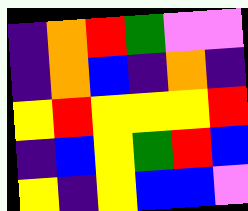[["indigo", "orange", "red", "green", "violet", "violet"], ["indigo", "orange", "blue", "indigo", "orange", "indigo"], ["yellow", "red", "yellow", "yellow", "yellow", "red"], ["indigo", "blue", "yellow", "green", "red", "blue"], ["yellow", "indigo", "yellow", "blue", "blue", "violet"]]